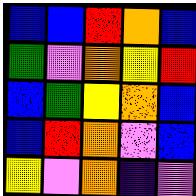[["blue", "blue", "red", "orange", "blue"], ["green", "violet", "orange", "yellow", "red"], ["blue", "green", "yellow", "orange", "blue"], ["blue", "red", "orange", "violet", "blue"], ["yellow", "violet", "orange", "indigo", "violet"]]